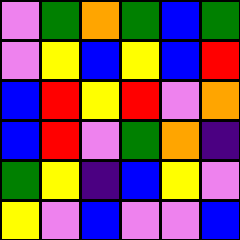[["violet", "green", "orange", "green", "blue", "green"], ["violet", "yellow", "blue", "yellow", "blue", "red"], ["blue", "red", "yellow", "red", "violet", "orange"], ["blue", "red", "violet", "green", "orange", "indigo"], ["green", "yellow", "indigo", "blue", "yellow", "violet"], ["yellow", "violet", "blue", "violet", "violet", "blue"]]